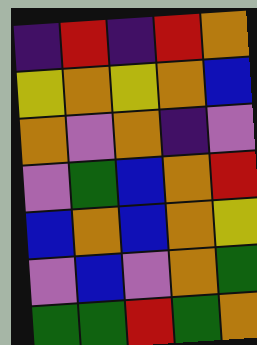[["indigo", "red", "indigo", "red", "orange"], ["yellow", "orange", "yellow", "orange", "blue"], ["orange", "violet", "orange", "indigo", "violet"], ["violet", "green", "blue", "orange", "red"], ["blue", "orange", "blue", "orange", "yellow"], ["violet", "blue", "violet", "orange", "green"], ["green", "green", "red", "green", "orange"]]